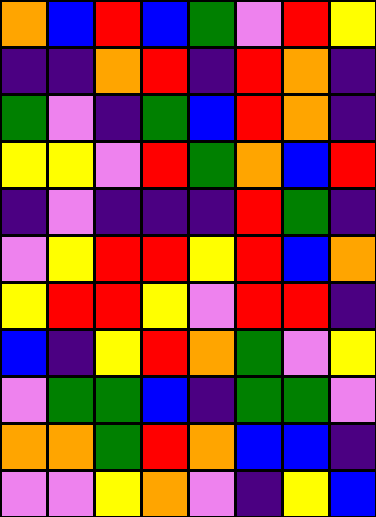[["orange", "blue", "red", "blue", "green", "violet", "red", "yellow"], ["indigo", "indigo", "orange", "red", "indigo", "red", "orange", "indigo"], ["green", "violet", "indigo", "green", "blue", "red", "orange", "indigo"], ["yellow", "yellow", "violet", "red", "green", "orange", "blue", "red"], ["indigo", "violet", "indigo", "indigo", "indigo", "red", "green", "indigo"], ["violet", "yellow", "red", "red", "yellow", "red", "blue", "orange"], ["yellow", "red", "red", "yellow", "violet", "red", "red", "indigo"], ["blue", "indigo", "yellow", "red", "orange", "green", "violet", "yellow"], ["violet", "green", "green", "blue", "indigo", "green", "green", "violet"], ["orange", "orange", "green", "red", "orange", "blue", "blue", "indigo"], ["violet", "violet", "yellow", "orange", "violet", "indigo", "yellow", "blue"]]